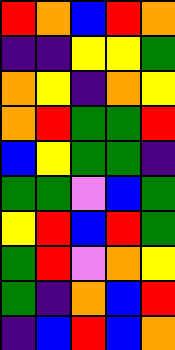[["red", "orange", "blue", "red", "orange"], ["indigo", "indigo", "yellow", "yellow", "green"], ["orange", "yellow", "indigo", "orange", "yellow"], ["orange", "red", "green", "green", "red"], ["blue", "yellow", "green", "green", "indigo"], ["green", "green", "violet", "blue", "green"], ["yellow", "red", "blue", "red", "green"], ["green", "red", "violet", "orange", "yellow"], ["green", "indigo", "orange", "blue", "red"], ["indigo", "blue", "red", "blue", "orange"]]